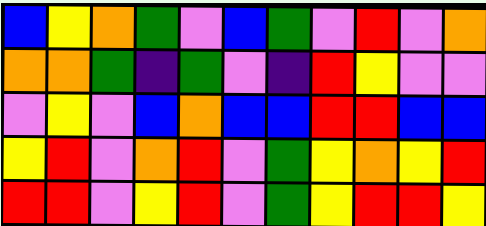[["blue", "yellow", "orange", "green", "violet", "blue", "green", "violet", "red", "violet", "orange"], ["orange", "orange", "green", "indigo", "green", "violet", "indigo", "red", "yellow", "violet", "violet"], ["violet", "yellow", "violet", "blue", "orange", "blue", "blue", "red", "red", "blue", "blue"], ["yellow", "red", "violet", "orange", "red", "violet", "green", "yellow", "orange", "yellow", "red"], ["red", "red", "violet", "yellow", "red", "violet", "green", "yellow", "red", "red", "yellow"]]